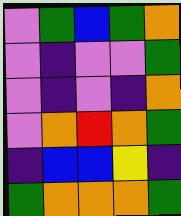[["violet", "green", "blue", "green", "orange"], ["violet", "indigo", "violet", "violet", "green"], ["violet", "indigo", "violet", "indigo", "orange"], ["violet", "orange", "red", "orange", "green"], ["indigo", "blue", "blue", "yellow", "indigo"], ["green", "orange", "orange", "orange", "green"]]